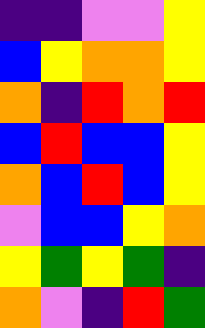[["indigo", "indigo", "violet", "violet", "yellow"], ["blue", "yellow", "orange", "orange", "yellow"], ["orange", "indigo", "red", "orange", "red"], ["blue", "red", "blue", "blue", "yellow"], ["orange", "blue", "red", "blue", "yellow"], ["violet", "blue", "blue", "yellow", "orange"], ["yellow", "green", "yellow", "green", "indigo"], ["orange", "violet", "indigo", "red", "green"]]